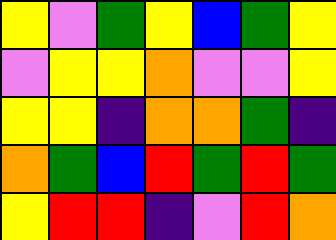[["yellow", "violet", "green", "yellow", "blue", "green", "yellow"], ["violet", "yellow", "yellow", "orange", "violet", "violet", "yellow"], ["yellow", "yellow", "indigo", "orange", "orange", "green", "indigo"], ["orange", "green", "blue", "red", "green", "red", "green"], ["yellow", "red", "red", "indigo", "violet", "red", "orange"]]